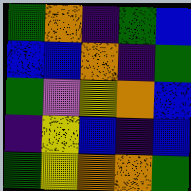[["green", "orange", "indigo", "green", "blue"], ["blue", "blue", "orange", "indigo", "green"], ["green", "violet", "yellow", "orange", "blue"], ["indigo", "yellow", "blue", "indigo", "blue"], ["green", "yellow", "orange", "orange", "green"]]